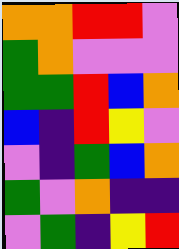[["orange", "orange", "red", "red", "violet"], ["green", "orange", "violet", "violet", "violet"], ["green", "green", "red", "blue", "orange"], ["blue", "indigo", "red", "yellow", "violet"], ["violet", "indigo", "green", "blue", "orange"], ["green", "violet", "orange", "indigo", "indigo"], ["violet", "green", "indigo", "yellow", "red"]]